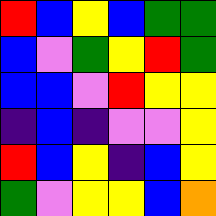[["red", "blue", "yellow", "blue", "green", "green"], ["blue", "violet", "green", "yellow", "red", "green"], ["blue", "blue", "violet", "red", "yellow", "yellow"], ["indigo", "blue", "indigo", "violet", "violet", "yellow"], ["red", "blue", "yellow", "indigo", "blue", "yellow"], ["green", "violet", "yellow", "yellow", "blue", "orange"]]